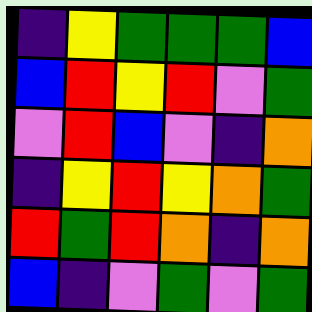[["indigo", "yellow", "green", "green", "green", "blue"], ["blue", "red", "yellow", "red", "violet", "green"], ["violet", "red", "blue", "violet", "indigo", "orange"], ["indigo", "yellow", "red", "yellow", "orange", "green"], ["red", "green", "red", "orange", "indigo", "orange"], ["blue", "indigo", "violet", "green", "violet", "green"]]